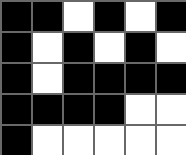[["black", "black", "white", "black", "white", "black"], ["black", "white", "black", "white", "black", "white"], ["black", "white", "black", "black", "black", "black"], ["black", "black", "black", "black", "white", "white"], ["black", "white", "white", "white", "white", "white"]]